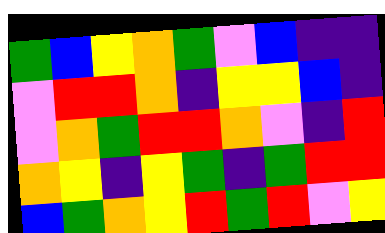[["green", "blue", "yellow", "orange", "green", "violet", "blue", "indigo", "indigo"], ["violet", "red", "red", "orange", "indigo", "yellow", "yellow", "blue", "indigo"], ["violet", "orange", "green", "red", "red", "orange", "violet", "indigo", "red"], ["orange", "yellow", "indigo", "yellow", "green", "indigo", "green", "red", "red"], ["blue", "green", "orange", "yellow", "red", "green", "red", "violet", "yellow"]]